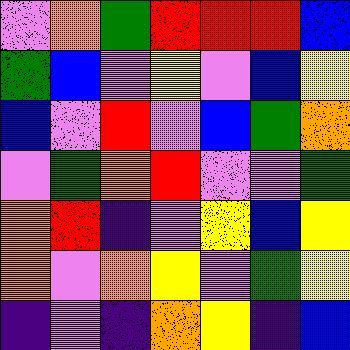[["violet", "orange", "green", "red", "red", "red", "blue"], ["green", "blue", "violet", "yellow", "violet", "blue", "yellow"], ["blue", "violet", "red", "violet", "blue", "green", "orange"], ["violet", "green", "orange", "red", "violet", "violet", "green"], ["orange", "red", "indigo", "violet", "yellow", "blue", "yellow"], ["orange", "violet", "orange", "yellow", "violet", "green", "yellow"], ["indigo", "violet", "indigo", "orange", "yellow", "indigo", "blue"]]